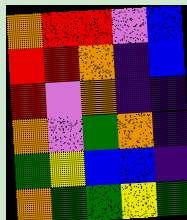[["orange", "red", "red", "violet", "blue"], ["red", "red", "orange", "indigo", "blue"], ["red", "violet", "orange", "indigo", "indigo"], ["orange", "violet", "green", "orange", "indigo"], ["green", "yellow", "blue", "blue", "indigo"], ["orange", "green", "green", "yellow", "green"]]